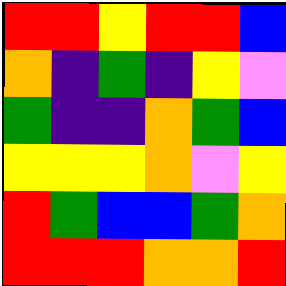[["red", "red", "yellow", "red", "red", "blue"], ["orange", "indigo", "green", "indigo", "yellow", "violet"], ["green", "indigo", "indigo", "orange", "green", "blue"], ["yellow", "yellow", "yellow", "orange", "violet", "yellow"], ["red", "green", "blue", "blue", "green", "orange"], ["red", "red", "red", "orange", "orange", "red"]]